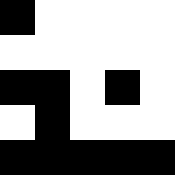[["black", "white", "white", "white", "white"], ["white", "white", "white", "white", "white"], ["black", "black", "white", "black", "white"], ["white", "black", "white", "white", "white"], ["black", "black", "black", "black", "black"]]